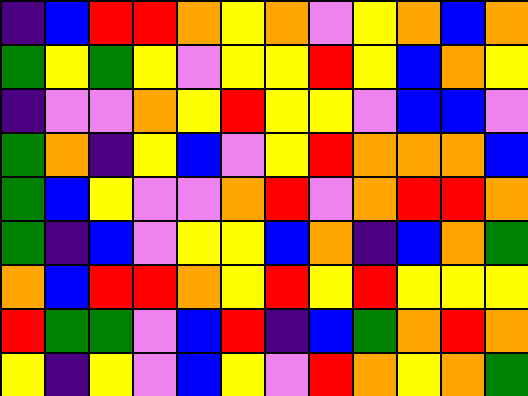[["indigo", "blue", "red", "red", "orange", "yellow", "orange", "violet", "yellow", "orange", "blue", "orange"], ["green", "yellow", "green", "yellow", "violet", "yellow", "yellow", "red", "yellow", "blue", "orange", "yellow"], ["indigo", "violet", "violet", "orange", "yellow", "red", "yellow", "yellow", "violet", "blue", "blue", "violet"], ["green", "orange", "indigo", "yellow", "blue", "violet", "yellow", "red", "orange", "orange", "orange", "blue"], ["green", "blue", "yellow", "violet", "violet", "orange", "red", "violet", "orange", "red", "red", "orange"], ["green", "indigo", "blue", "violet", "yellow", "yellow", "blue", "orange", "indigo", "blue", "orange", "green"], ["orange", "blue", "red", "red", "orange", "yellow", "red", "yellow", "red", "yellow", "yellow", "yellow"], ["red", "green", "green", "violet", "blue", "red", "indigo", "blue", "green", "orange", "red", "orange"], ["yellow", "indigo", "yellow", "violet", "blue", "yellow", "violet", "red", "orange", "yellow", "orange", "green"]]